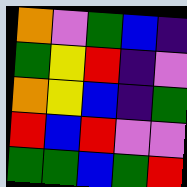[["orange", "violet", "green", "blue", "indigo"], ["green", "yellow", "red", "indigo", "violet"], ["orange", "yellow", "blue", "indigo", "green"], ["red", "blue", "red", "violet", "violet"], ["green", "green", "blue", "green", "red"]]